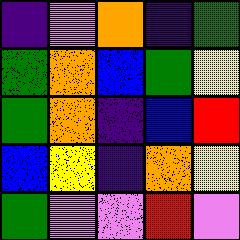[["indigo", "violet", "orange", "indigo", "green"], ["green", "orange", "blue", "green", "yellow"], ["green", "orange", "indigo", "blue", "red"], ["blue", "yellow", "indigo", "orange", "yellow"], ["green", "violet", "violet", "red", "violet"]]